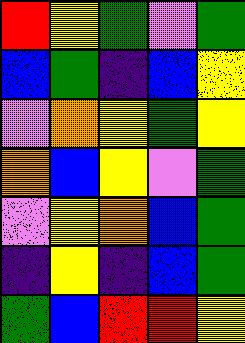[["red", "yellow", "green", "violet", "green"], ["blue", "green", "indigo", "blue", "yellow"], ["violet", "orange", "yellow", "green", "yellow"], ["orange", "blue", "yellow", "violet", "green"], ["violet", "yellow", "orange", "blue", "green"], ["indigo", "yellow", "indigo", "blue", "green"], ["green", "blue", "red", "red", "yellow"]]